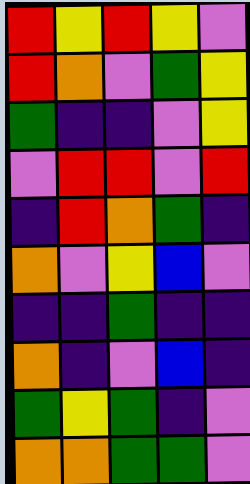[["red", "yellow", "red", "yellow", "violet"], ["red", "orange", "violet", "green", "yellow"], ["green", "indigo", "indigo", "violet", "yellow"], ["violet", "red", "red", "violet", "red"], ["indigo", "red", "orange", "green", "indigo"], ["orange", "violet", "yellow", "blue", "violet"], ["indigo", "indigo", "green", "indigo", "indigo"], ["orange", "indigo", "violet", "blue", "indigo"], ["green", "yellow", "green", "indigo", "violet"], ["orange", "orange", "green", "green", "violet"]]